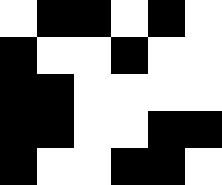[["white", "black", "black", "white", "black", "white"], ["black", "white", "white", "black", "white", "white"], ["black", "black", "white", "white", "white", "white"], ["black", "black", "white", "white", "black", "black"], ["black", "white", "white", "black", "black", "white"]]